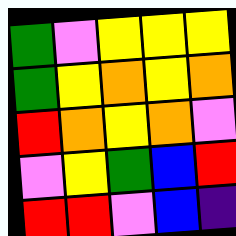[["green", "violet", "yellow", "yellow", "yellow"], ["green", "yellow", "orange", "yellow", "orange"], ["red", "orange", "yellow", "orange", "violet"], ["violet", "yellow", "green", "blue", "red"], ["red", "red", "violet", "blue", "indigo"]]